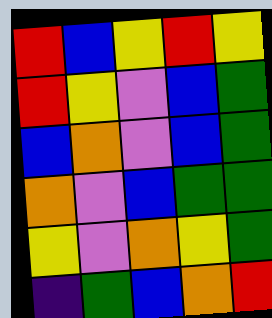[["red", "blue", "yellow", "red", "yellow"], ["red", "yellow", "violet", "blue", "green"], ["blue", "orange", "violet", "blue", "green"], ["orange", "violet", "blue", "green", "green"], ["yellow", "violet", "orange", "yellow", "green"], ["indigo", "green", "blue", "orange", "red"]]